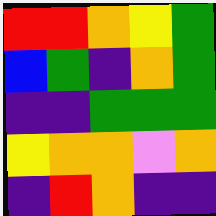[["red", "red", "orange", "yellow", "green"], ["blue", "green", "indigo", "orange", "green"], ["indigo", "indigo", "green", "green", "green"], ["yellow", "orange", "orange", "violet", "orange"], ["indigo", "red", "orange", "indigo", "indigo"]]